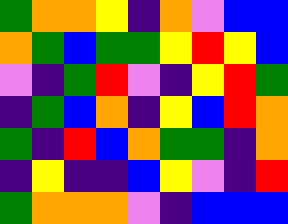[["green", "orange", "orange", "yellow", "indigo", "orange", "violet", "blue", "blue"], ["orange", "green", "blue", "green", "green", "yellow", "red", "yellow", "blue"], ["violet", "indigo", "green", "red", "violet", "indigo", "yellow", "red", "green"], ["indigo", "green", "blue", "orange", "indigo", "yellow", "blue", "red", "orange"], ["green", "indigo", "red", "blue", "orange", "green", "green", "indigo", "orange"], ["indigo", "yellow", "indigo", "indigo", "blue", "yellow", "violet", "indigo", "red"], ["green", "orange", "orange", "orange", "violet", "indigo", "blue", "blue", "blue"]]